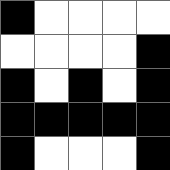[["black", "white", "white", "white", "white"], ["white", "white", "white", "white", "black"], ["black", "white", "black", "white", "black"], ["black", "black", "black", "black", "black"], ["black", "white", "white", "white", "black"]]